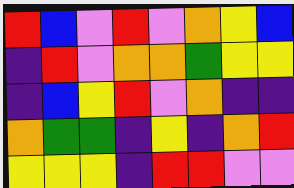[["red", "blue", "violet", "red", "violet", "orange", "yellow", "blue"], ["indigo", "red", "violet", "orange", "orange", "green", "yellow", "yellow"], ["indigo", "blue", "yellow", "red", "violet", "orange", "indigo", "indigo"], ["orange", "green", "green", "indigo", "yellow", "indigo", "orange", "red"], ["yellow", "yellow", "yellow", "indigo", "red", "red", "violet", "violet"]]